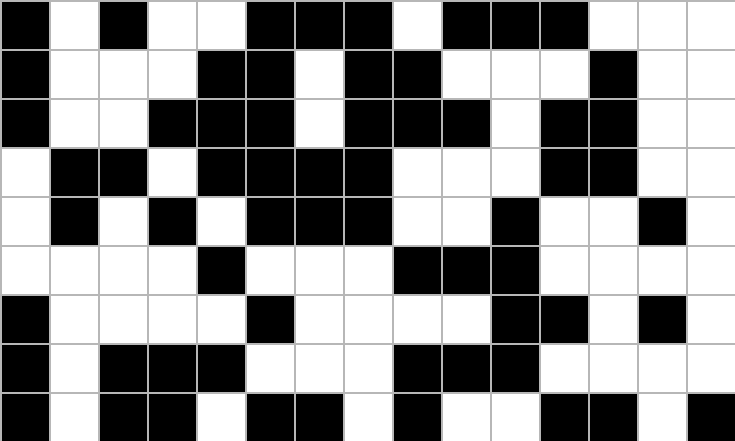[["black", "white", "black", "white", "white", "black", "black", "black", "white", "black", "black", "black", "white", "white", "white"], ["black", "white", "white", "white", "black", "black", "white", "black", "black", "white", "white", "white", "black", "white", "white"], ["black", "white", "white", "black", "black", "black", "white", "black", "black", "black", "white", "black", "black", "white", "white"], ["white", "black", "black", "white", "black", "black", "black", "black", "white", "white", "white", "black", "black", "white", "white"], ["white", "black", "white", "black", "white", "black", "black", "black", "white", "white", "black", "white", "white", "black", "white"], ["white", "white", "white", "white", "black", "white", "white", "white", "black", "black", "black", "white", "white", "white", "white"], ["black", "white", "white", "white", "white", "black", "white", "white", "white", "white", "black", "black", "white", "black", "white"], ["black", "white", "black", "black", "black", "white", "white", "white", "black", "black", "black", "white", "white", "white", "white"], ["black", "white", "black", "black", "white", "black", "black", "white", "black", "white", "white", "black", "black", "white", "black"]]